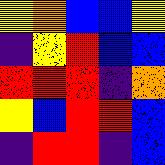[["yellow", "orange", "blue", "blue", "yellow"], ["indigo", "yellow", "red", "blue", "blue"], ["red", "red", "red", "indigo", "orange"], ["yellow", "blue", "red", "red", "blue"], ["indigo", "red", "red", "indigo", "blue"]]